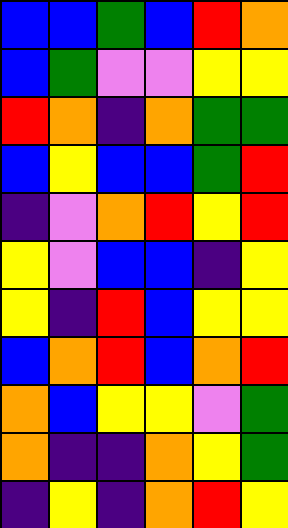[["blue", "blue", "green", "blue", "red", "orange"], ["blue", "green", "violet", "violet", "yellow", "yellow"], ["red", "orange", "indigo", "orange", "green", "green"], ["blue", "yellow", "blue", "blue", "green", "red"], ["indigo", "violet", "orange", "red", "yellow", "red"], ["yellow", "violet", "blue", "blue", "indigo", "yellow"], ["yellow", "indigo", "red", "blue", "yellow", "yellow"], ["blue", "orange", "red", "blue", "orange", "red"], ["orange", "blue", "yellow", "yellow", "violet", "green"], ["orange", "indigo", "indigo", "orange", "yellow", "green"], ["indigo", "yellow", "indigo", "orange", "red", "yellow"]]